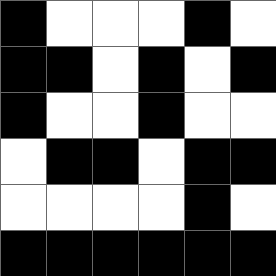[["black", "white", "white", "white", "black", "white"], ["black", "black", "white", "black", "white", "black"], ["black", "white", "white", "black", "white", "white"], ["white", "black", "black", "white", "black", "black"], ["white", "white", "white", "white", "black", "white"], ["black", "black", "black", "black", "black", "black"]]